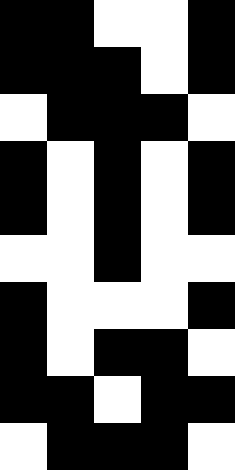[["black", "black", "white", "white", "black"], ["black", "black", "black", "white", "black"], ["white", "black", "black", "black", "white"], ["black", "white", "black", "white", "black"], ["black", "white", "black", "white", "black"], ["white", "white", "black", "white", "white"], ["black", "white", "white", "white", "black"], ["black", "white", "black", "black", "white"], ["black", "black", "white", "black", "black"], ["white", "black", "black", "black", "white"]]